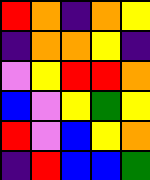[["red", "orange", "indigo", "orange", "yellow"], ["indigo", "orange", "orange", "yellow", "indigo"], ["violet", "yellow", "red", "red", "orange"], ["blue", "violet", "yellow", "green", "yellow"], ["red", "violet", "blue", "yellow", "orange"], ["indigo", "red", "blue", "blue", "green"]]